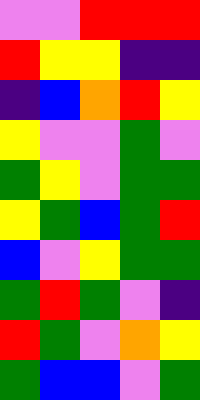[["violet", "violet", "red", "red", "red"], ["red", "yellow", "yellow", "indigo", "indigo"], ["indigo", "blue", "orange", "red", "yellow"], ["yellow", "violet", "violet", "green", "violet"], ["green", "yellow", "violet", "green", "green"], ["yellow", "green", "blue", "green", "red"], ["blue", "violet", "yellow", "green", "green"], ["green", "red", "green", "violet", "indigo"], ["red", "green", "violet", "orange", "yellow"], ["green", "blue", "blue", "violet", "green"]]